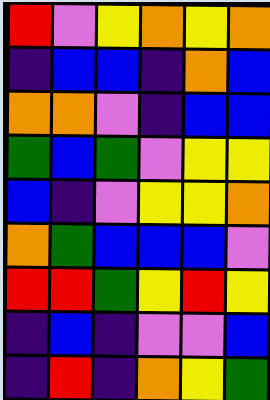[["red", "violet", "yellow", "orange", "yellow", "orange"], ["indigo", "blue", "blue", "indigo", "orange", "blue"], ["orange", "orange", "violet", "indigo", "blue", "blue"], ["green", "blue", "green", "violet", "yellow", "yellow"], ["blue", "indigo", "violet", "yellow", "yellow", "orange"], ["orange", "green", "blue", "blue", "blue", "violet"], ["red", "red", "green", "yellow", "red", "yellow"], ["indigo", "blue", "indigo", "violet", "violet", "blue"], ["indigo", "red", "indigo", "orange", "yellow", "green"]]